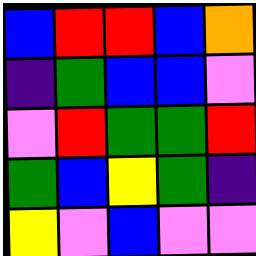[["blue", "red", "red", "blue", "orange"], ["indigo", "green", "blue", "blue", "violet"], ["violet", "red", "green", "green", "red"], ["green", "blue", "yellow", "green", "indigo"], ["yellow", "violet", "blue", "violet", "violet"]]